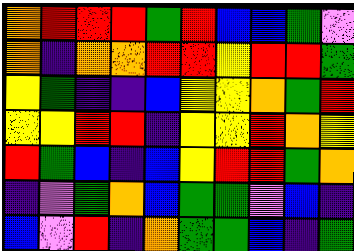[["orange", "red", "red", "red", "green", "red", "blue", "blue", "green", "violet"], ["orange", "indigo", "orange", "orange", "red", "red", "yellow", "red", "red", "green"], ["yellow", "green", "indigo", "indigo", "blue", "yellow", "yellow", "orange", "green", "red"], ["yellow", "yellow", "red", "red", "indigo", "yellow", "yellow", "red", "orange", "yellow"], ["red", "green", "blue", "indigo", "blue", "yellow", "red", "red", "green", "orange"], ["indigo", "violet", "green", "orange", "blue", "green", "green", "violet", "blue", "indigo"], ["blue", "violet", "red", "indigo", "orange", "green", "green", "blue", "indigo", "green"]]